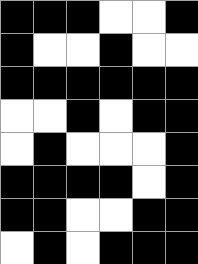[["black", "black", "black", "white", "white", "black"], ["black", "white", "white", "black", "white", "white"], ["black", "black", "black", "black", "black", "black"], ["white", "white", "black", "white", "black", "black"], ["white", "black", "white", "white", "white", "black"], ["black", "black", "black", "black", "white", "black"], ["black", "black", "white", "white", "black", "black"], ["white", "black", "white", "black", "black", "black"]]